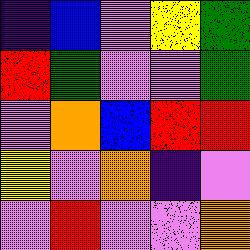[["indigo", "blue", "violet", "yellow", "green"], ["red", "green", "violet", "violet", "green"], ["violet", "orange", "blue", "red", "red"], ["yellow", "violet", "orange", "indigo", "violet"], ["violet", "red", "violet", "violet", "orange"]]